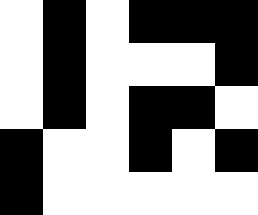[["white", "black", "white", "black", "black", "black"], ["white", "black", "white", "white", "white", "black"], ["white", "black", "white", "black", "black", "white"], ["black", "white", "white", "black", "white", "black"], ["black", "white", "white", "white", "white", "white"]]